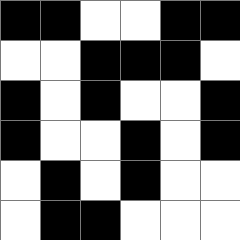[["black", "black", "white", "white", "black", "black"], ["white", "white", "black", "black", "black", "white"], ["black", "white", "black", "white", "white", "black"], ["black", "white", "white", "black", "white", "black"], ["white", "black", "white", "black", "white", "white"], ["white", "black", "black", "white", "white", "white"]]